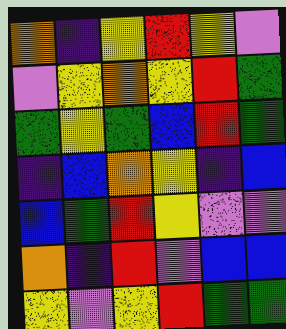[["orange", "indigo", "yellow", "red", "yellow", "violet"], ["violet", "yellow", "orange", "yellow", "red", "green"], ["green", "yellow", "green", "blue", "red", "green"], ["indigo", "blue", "orange", "yellow", "indigo", "blue"], ["blue", "green", "red", "yellow", "violet", "violet"], ["orange", "indigo", "red", "violet", "blue", "blue"], ["yellow", "violet", "yellow", "red", "green", "green"]]